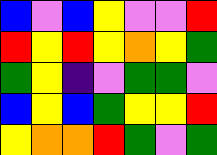[["blue", "violet", "blue", "yellow", "violet", "violet", "red"], ["red", "yellow", "red", "yellow", "orange", "yellow", "green"], ["green", "yellow", "indigo", "violet", "green", "green", "violet"], ["blue", "yellow", "blue", "green", "yellow", "yellow", "red"], ["yellow", "orange", "orange", "red", "green", "violet", "green"]]